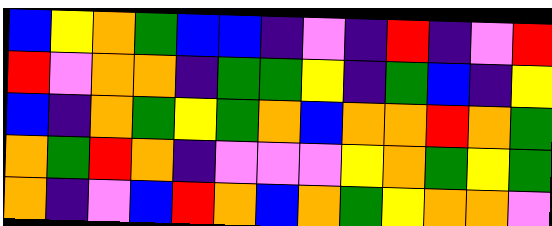[["blue", "yellow", "orange", "green", "blue", "blue", "indigo", "violet", "indigo", "red", "indigo", "violet", "red"], ["red", "violet", "orange", "orange", "indigo", "green", "green", "yellow", "indigo", "green", "blue", "indigo", "yellow"], ["blue", "indigo", "orange", "green", "yellow", "green", "orange", "blue", "orange", "orange", "red", "orange", "green"], ["orange", "green", "red", "orange", "indigo", "violet", "violet", "violet", "yellow", "orange", "green", "yellow", "green"], ["orange", "indigo", "violet", "blue", "red", "orange", "blue", "orange", "green", "yellow", "orange", "orange", "violet"]]